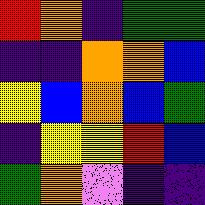[["red", "orange", "indigo", "green", "green"], ["indigo", "indigo", "orange", "orange", "blue"], ["yellow", "blue", "orange", "blue", "green"], ["indigo", "yellow", "yellow", "red", "blue"], ["green", "orange", "violet", "indigo", "indigo"]]